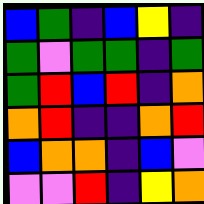[["blue", "green", "indigo", "blue", "yellow", "indigo"], ["green", "violet", "green", "green", "indigo", "green"], ["green", "red", "blue", "red", "indigo", "orange"], ["orange", "red", "indigo", "indigo", "orange", "red"], ["blue", "orange", "orange", "indigo", "blue", "violet"], ["violet", "violet", "red", "indigo", "yellow", "orange"]]